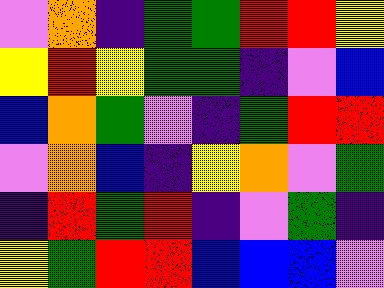[["violet", "orange", "indigo", "green", "green", "red", "red", "yellow"], ["yellow", "red", "yellow", "green", "green", "indigo", "violet", "blue"], ["blue", "orange", "green", "violet", "indigo", "green", "red", "red"], ["violet", "orange", "blue", "indigo", "yellow", "orange", "violet", "green"], ["indigo", "red", "green", "red", "indigo", "violet", "green", "indigo"], ["yellow", "green", "red", "red", "blue", "blue", "blue", "violet"]]